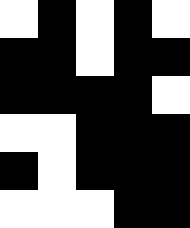[["white", "black", "white", "black", "white"], ["black", "black", "white", "black", "black"], ["black", "black", "black", "black", "white"], ["white", "white", "black", "black", "black"], ["black", "white", "black", "black", "black"], ["white", "white", "white", "black", "black"]]